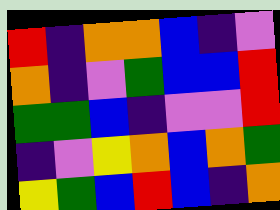[["red", "indigo", "orange", "orange", "blue", "indigo", "violet"], ["orange", "indigo", "violet", "green", "blue", "blue", "red"], ["green", "green", "blue", "indigo", "violet", "violet", "red"], ["indigo", "violet", "yellow", "orange", "blue", "orange", "green"], ["yellow", "green", "blue", "red", "blue", "indigo", "orange"]]